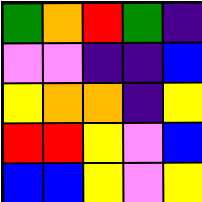[["green", "orange", "red", "green", "indigo"], ["violet", "violet", "indigo", "indigo", "blue"], ["yellow", "orange", "orange", "indigo", "yellow"], ["red", "red", "yellow", "violet", "blue"], ["blue", "blue", "yellow", "violet", "yellow"]]